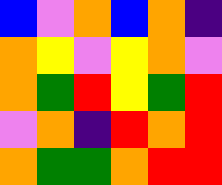[["blue", "violet", "orange", "blue", "orange", "indigo"], ["orange", "yellow", "violet", "yellow", "orange", "violet"], ["orange", "green", "red", "yellow", "green", "red"], ["violet", "orange", "indigo", "red", "orange", "red"], ["orange", "green", "green", "orange", "red", "red"]]